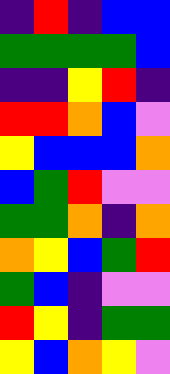[["indigo", "red", "indigo", "blue", "blue"], ["green", "green", "green", "green", "blue"], ["indigo", "indigo", "yellow", "red", "indigo"], ["red", "red", "orange", "blue", "violet"], ["yellow", "blue", "blue", "blue", "orange"], ["blue", "green", "red", "violet", "violet"], ["green", "green", "orange", "indigo", "orange"], ["orange", "yellow", "blue", "green", "red"], ["green", "blue", "indigo", "violet", "violet"], ["red", "yellow", "indigo", "green", "green"], ["yellow", "blue", "orange", "yellow", "violet"]]